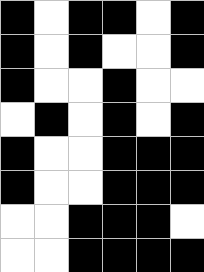[["black", "white", "black", "black", "white", "black"], ["black", "white", "black", "white", "white", "black"], ["black", "white", "white", "black", "white", "white"], ["white", "black", "white", "black", "white", "black"], ["black", "white", "white", "black", "black", "black"], ["black", "white", "white", "black", "black", "black"], ["white", "white", "black", "black", "black", "white"], ["white", "white", "black", "black", "black", "black"]]